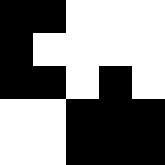[["black", "black", "white", "white", "white"], ["black", "white", "white", "white", "white"], ["black", "black", "white", "black", "white"], ["white", "white", "black", "black", "black"], ["white", "white", "black", "black", "black"]]